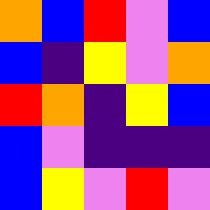[["orange", "blue", "red", "violet", "blue"], ["blue", "indigo", "yellow", "violet", "orange"], ["red", "orange", "indigo", "yellow", "blue"], ["blue", "violet", "indigo", "indigo", "indigo"], ["blue", "yellow", "violet", "red", "violet"]]